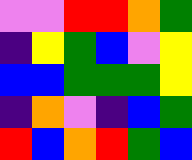[["violet", "violet", "red", "red", "orange", "green"], ["indigo", "yellow", "green", "blue", "violet", "yellow"], ["blue", "blue", "green", "green", "green", "yellow"], ["indigo", "orange", "violet", "indigo", "blue", "green"], ["red", "blue", "orange", "red", "green", "blue"]]